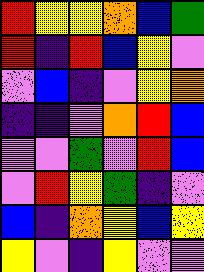[["red", "yellow", "yellow", "orange", "blue", "green"], ["red", "indigo", "red", "blue", "yellow", "violet"], ["violet", "blue", "indigo", "violet", "yellow", "orange"], ["indigo", "indigo", "violet", "orange", "red", "blue"], ["violet", "violet", "green", "violet", "red", "blue"], ["violet", "red", "yellow", "green", "indigo", "violet"], ["blue", "indigo", "orange", "yellow", "blue", "yellow"], ["yellow", "violet", "indigo", "yellow", "violet", "violet"]]